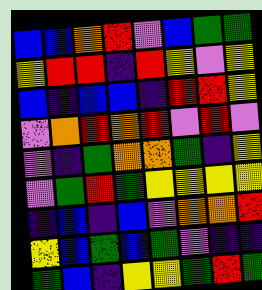[["blue", "blue", "orange", "red", "violet", "blue", "green", "green"], ["yellow", "red", "red", "indigo", "red", "yellow", "violet", "yellow"], ["blue", "indigo", "blue", "blue", "indigo", "red", "red", "yellow"], ["violet", "orange", "red", "orange", "red", "violet", "red", "violet"], ["violet", "indigo", "green", "orange", "orange", "green", "indigo", "yellow"], ["violet", "green", "red", "green", "yellow", "yellow", "yellow", "yellow"], ["indigo", "blue", "indigo", "blue", "violet", "orange", "orange", "red"], ["yellow", "blue", "green", "blue", "green", "violet", "indigo", "indigo"], ["green", "blue", "indigo", "yellow", "yellow", "green", "red", "green"]]